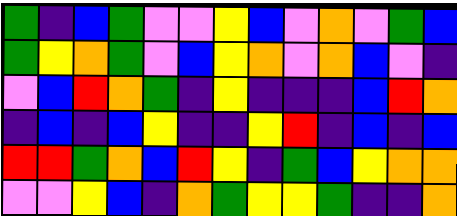[["green", "indigo", "blue", "green", "violet", "violet", "yellow", "blue", "violet", "orange", "violet", "green", "blue"], ["green", "yellow", "orange", "green", "violet", "blue", "yellow", "orange", "violet", "orange", "blue", "violet", "indigo"], ["violet", "blue", "red", "orange", "green", "indigo", "yellow", "indigo", "indigo", "indigo", "blue", "red", "orange"], ["indigo", "blue", "indigo", "blue", "yellow", "indigo", "indigo", "yellow", "red", "indigo", "blue", "indigo", "blue"], ["red", "red", "green", "orange", "blue", "red", "yellow", "indigo", "green", "blue", "yellow", "orange", "orange"], ["violet", "violet", "yellow", "blue", "indigo", "orange", "green", "yellow", "yellow", "green", "indigo", "indigo", "orange"]]